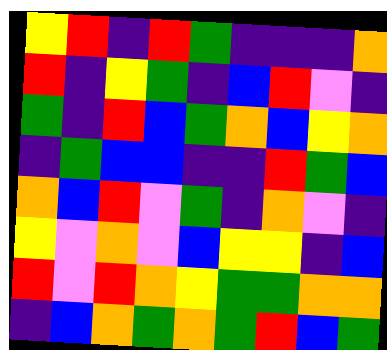[["yellow", "red", "indigo", "red", "green", "indigo", "indigo", "indigo", "orange"], ["red", "indigo", "yellow", "green", "indigo", "blue", "red", "violet", "indigo"], ["green", "indigo", "red", "blue", "green", "orange", "blue", "yellow", "orange"], ["indigo", "green", "blue", "blue", "indigo", "indigo", "red", "green", "blue"], ["orange", "blue", "red", "violet", "green", "indigo", "orange", "violet", "indigo"], ["yellow", "violet", "orange", "violet", "blue", "yellow", "yellow", "indigo", "blue"], ["red", "violet", "red", "orange", "yellow", "green", "green", "orange", "orange"], ["indigo", "blue", "orange", "green", "orange", "green", "red", "blue", "green"]]